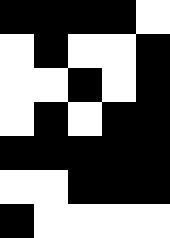[["black", "black", "black", "black", "white"], ["white", "black", "white", "white", "black"], ["white", "white", "black", "white", "black"], ["white", "black", "white", "black", "black"], ["black", "black", "black", "black", "black"], ["white", "white", "black", "black", "black"], ["black", "white", "white", "white", "white"]]